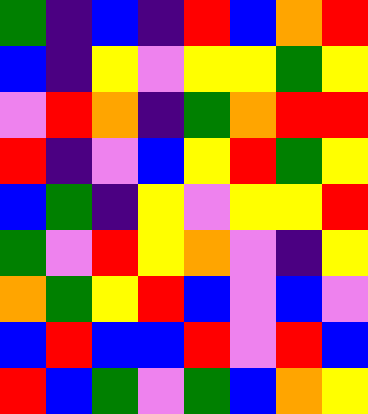[["green", "indigo", "blue", "indigo", "red", "blue", "orange", "red"], ["blue", "indigo", "yellow", "violet", "yellow", "yellow", "green", "yellow"], ["violet", "red", "orange", "indigo", "green", "orange", "red", "red"], ["red", "indigo", "violet", "blue", "yellow", "red", "green", "yellow"], ["blue", "green", "indigo", "yellow", "violet", "yellow", "yellow", "red"], ["green", "violet", "red", "yellow", "orange", "violet", "indigo", "yellow"], ["orange", "green", "yellow", "red", "blue", "violet", "blue", "violet"], ["blue", "red", "blue", "blue", "red", "violet", "red", "blue"], ["red", "blue", "green", "violet", "green", "blue", "orange", "yellow"]]